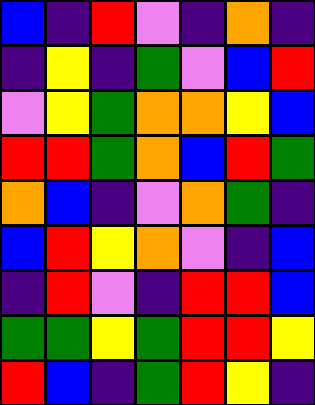[["blue", "indigo", "red", "violet", "indigo", "orange", "indigo"], ["indigo", "yellow", "indigo", "green", "violet", "blue", "red"], ["violet", "yellow", "green", "orange", "orange", "yellow", "blue"], ["red", "red", "green", "orange", "blue", "red", "green"], ["orange", "blue", "indigo", "violet", "orange", "green", "indigo"], ["blue", "red", "yellow", "orange", "violet", "indigo", "blue"], ["indigo", "red", "violet", "indigo", "red", "red", "blue"], ["green", "green", "yellow", "green", "red", "red", "yellow"], ["red", "blue", "indigo", "green", "red", "yellow", "indigo"]]